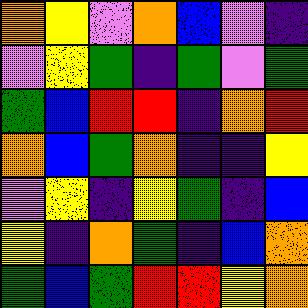[["orange", "yellow", "violet", "orange", "blue", "violet", "indigo"], ["violet", "yellow", "green", "indigo", "green", "violet", "green"], ["green", "blue", "red", "red", "indigo", "orange", "red"], ["orange", "blue", "green", "orange", "indigo", "indigo", "yellow"], ["violet", "yellow", "indigo", "yellow", "green", "indigo", "blue"], ["yellow", "indigo", "orange", "green", "indigo", "blue", "orange"], ["green", "blue", "green", "red", "red", "yellow", "orange"]]